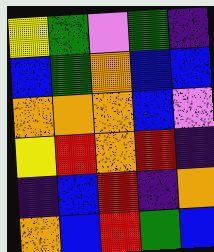[["yellow", "green", "violet", "green", "indigo"], ["blue", "green", "orange", "blue", "blue"], ["orange", "orange", "orange", "blue", "violet"], ["yellow", "red", "orange", "red", "indigo"], ["indigo", "blue", "red", "indigo", "orange"], ["orange", "blue", "red", "green", "blue"]]